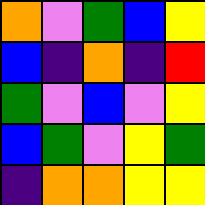[["orange", "violet", "green", "blue", "yellow"], ["blue", "indigo", "orange", "indigo", "red"], ["green", "violet", "blue", "violet", "yellow"], ["blue", "green", "violet", "yellow", "green"], ["indigo", "orange", "orange", "yellow", "yellow"]]